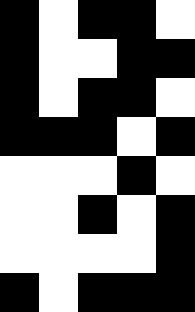[["black", "white", "black", "black", "white"], ["black", "white", "white", "black", "black"], ["black", "white", "black", "black", "white"], ["black", "black", "black", "white", "black"], ["white", "white", "white", "black", "white"], ["white", "white", "black", "white", "black"], ["white", "white", "white", "white", "black"], ["black", "white", "black", "black", "black"]]